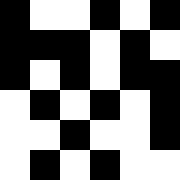[["black", "white", "white", "black", "white", "black"], ["black", "black", "black", "white", "black", "white"], ["black", "white", "black", "white", "black", "black"], ["white", "black", "white", "black", "white", "black"], ["white", "white", "black", "white", "white", "black"], ["white", "black", "white", "black", "white", "white"]]